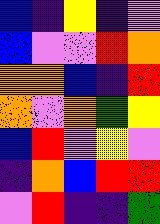[["blue", "indigo", "yellow", "indigo", "violet"], ["blue", "violet", "violet", "red", "orange"], ["orange", "orange", "blue", "indigo", "red"], ["orange", "violet", "orange", "green", "yellow"], ["blue", "red", "violet", "yellow", "violet"], ["indigo", "orange", "blue", "red", "red"], ["violet", "red", "indigo", "indigo", "green"]]